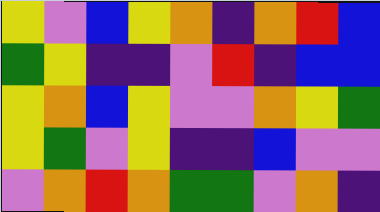[["yellow", "violet", "blue", "yellow", "orange", "indigo", "orange", "red", "blue"], ["green", "yellow", "indigo", "indigo", "violet", "red", "indigo", "blue", "blue"], ["yellow", "orange", "blue", "yellow", "violet", "violet", "orange", "yellow", "green"], ["yellow", "green", "violet", "yellow", "indigo", "indigo", "blue", "violet", "violet"], ["violet", "orange", "red", "orange", "green", "green", "violet", "orange", "indigo"]]